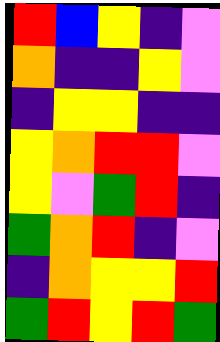[["red", "blue", "yellow", "indigo", "violet"], ["orange", "indigo", "indigo", "yellow", "violet"], ["indigo", "yellow", "yellow", "indigo", "indigo"], ["yellow", "orange", "red", "red", "violet"], ["yellow", "violet", "green", "red", "indigo"], ["green", "orange", "red", "indigo", "violet"], ["indigo", "orange", "yellow", "yellow", "red"], ["green", "red", "yellow", "red", "green"]]